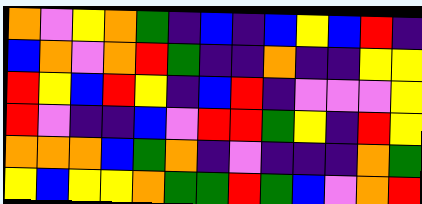[["orange", "violet", "yellow", "orange", "green", "indigo", "blue", "indigo", "blue", "yellow", "blue", "red", "indigo"], ["blue", "orange", "violet", "orange", "red", "green", "indigo", "indigo", "orange", "indigo", "indigo", "yellow", "yellow"], ["red", "yellow", "blue", "red", "yellow", "indigo", "blue", "red", "indigo", "violet", "violet", "violet", "yellow"], ["red", "violet", "indigo", "indigo", "blue", "violet", "red", "red", "green", "yellow", "indigo", "red", "yellow"], ["orange", "orange", "orange", "blue", "green", "orange", "indigo", "violet", "indigo", "indigo", "indigo", "orange", "green"], ["yellow", "blue", "yellow", "yellow", "orange", "green", "green", "red", "green", "blue", "violet", "orange", "red"]]